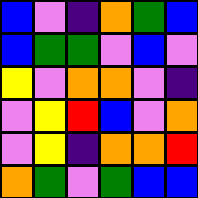[["blue", "violet", "indigo", "orange", "green", "blue"], ["blue", "green", "green", "violet", "blue", "violet"], ["yellow", "violet", "orange", "orange", "violet", "indigo"], ["violet", "yellow", "red", "blue", "violet", "orange"], ["violet", "yellow", "indigo", "orange", "orange", "red"], ["orange", "green", "violet", "green", "blue", "blue"]]